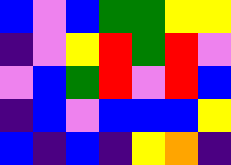[["blue", "violet", "blue", "green", "green", "yellow", "yellow"], ["indigo", "violet", "yellow", "red", "green", "red", "violet"], ["violet", "blue", "green", "red", "violet", "red", "blue"], ["indigo", "blue", "violet", "blue", "blue", "blue", "yellow"], ["blue", "indigo", "blue", "indigo", "yellow", "orange", "indigo"]]